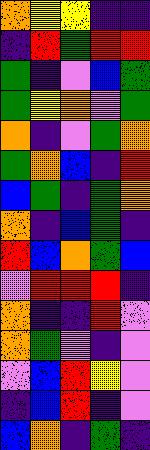[["orange", "yellow", "yellow", "indigo", "indigo"], ["indigo", "red", "green", "red", "red"], ["green", "indigo", "violet", "blue", "green"], ["green", "yellow", "orange", "violet", "green"], ["orange", "indigo", "violet", "green", "orange"], ["green", "orange", "blue", "indigo", "red"], ["blue", "green", "indigo", "green", "orange"], ["orange", "indigo", "blue", "green", "indigo"], ["red", "blue", "orange", "green", "blue"], ["violet", "red", "red", "red", "indigo"], ["orange", "indigo", "indigo", "red", "violet"], ["orange", "green", "violet", "indigo", "violet"], ["violet", "blue", "red", "yellow", "violet"], ["indigo", "blue", "red", "indigo", "violet"], ["blue", "orange", "indigo", "green", "indigo"]]